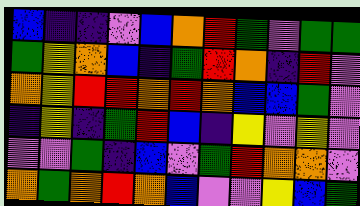[["blue", "indigo", "indigo", "violet", "blue", "orange", "red", "green", "violet", "green", "green"], ["green", "yellow", "orange", "blue", "indigo", "green", "red", "orange", "indigo", "red", "violet"], ["orange", "yellow", "red", "red", "orange", "red", "orange", "blue", "blue", "green", "violet"], ["indigo", "yellow", "indigo", "green", "red", "blue", "indigo", "yellow", "violet", "yellow", "violet"], ["violet", "violet", "green", "indigo", "blue", "violet", "green", "red", "orange", "orange", "violet"], ["orange", "green", "orange", "red", "orange", "blue", "violet", "violet", "yellow", "blue", "green"]]